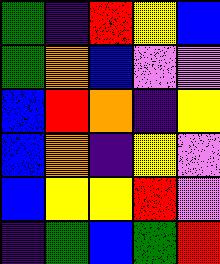[["green", "indigo", "red", "yellow", "blue"], ["green", "orange", "blue", "violet", "violet"], ["blue", "red", "orange", "indigo", "yellow"], ["blue", "orange", "indigo", "yellow", "violet"], ["blue", "yellow", "yellow", "red", "violet"], ["indigo", "green", "blue", "green", "red"]]